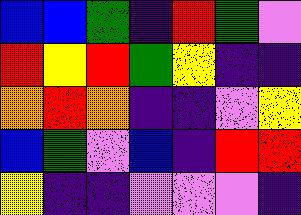[["blue", "blue", "green", "indigo", "red", "green", "violet"], ["red", "yellow", "red", "green", "yellow", "indigo", "indigo"], ["orange", "red", "orange", "indigo", "indigo", "violet", "yellow"], ["blue", "green", "violet", "blue", "indigo", "red", "red"], ["yellow", "indigo", "indigo", "violet", "violet", "violet", "indigo"]]